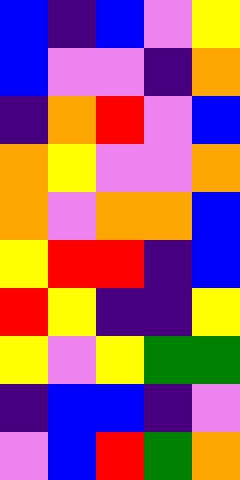[["blue", "indigo", "blue", "violet", "yellow"], ["blue", "violet", "violet", "indigo", "orange"], ["indigo", "orange", "red", "violet", "blue"], ["orange", "yellow", "violet", "violet", "orange"], ["orange", "violet", "orange", "orange", "blue"], ["yellow", "red", "red", "indigo", "blue"], ["red", "yellow", "indigo", "indigo", "yellow"], ["yellow", "violet", "yellow", "green", "green"], ["indigo", "blue", "blue", "indigo", "violet"], ["violet", "blue", "red", "green", "orange"]]